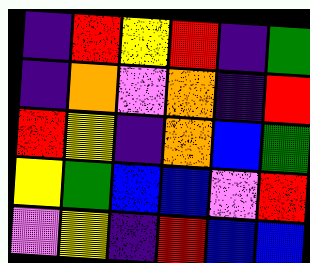[["indigo", "red", "yellow", "red", "indigo", "green"], ["indigo", "orange", "violet", "orange", "indigo", "red"], ["red", "yellow", "indigo", "orange", "blue", "green"], ["yellow", "green", "blue", "blue", "violet", "red"], ["violet", "yellow", "indigo", "red", "blue", "blue"]]